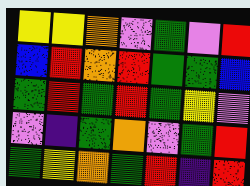[["yellow", "yellow", "orange", "violet", "green", "violet", "red"], ["blue", "red", "orange", "red", "green", "green", "blue"], ["green", "red", "green", "red", "green", "yellow", "violet"], ["violet", "indigo", "green", "orange", "violet", "green", "red"], ["green", "yellow", "orange", "green", "red", "indigo", "red"]]